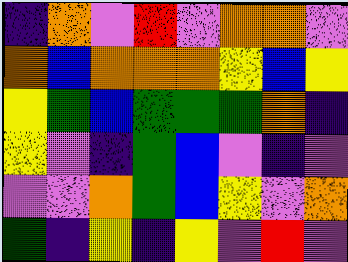[["indigo", "orange", "violet", "red", "violet", "orange", "orange", "violet"], ["orange", "blue", "orange", "orange", "orange", "yellow", "blue", "yellow"], ["yellow", "green", "blue", "green", "green", "green", "orange", "indigo"], ["yellow", "violet", "indigo", "green", "blue", "violet", "indigo", "violet"], ["violet", "violet", "orange", "green", "blue", "yellow", "violet", "orange"], ["green", "indigo", "yellow", "indigo", "yellow", "violet", "red", "violet"]]